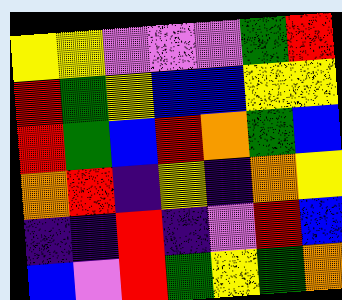[["yellow", "yellow", "violet", "violet", "violet", "green", "red"], ["red", "green", "yellow", "blue", "blue", "yellow", "yellow"], ["red", "green", "blue", "red", "orange", "green", "blue"], ["orange", "red", "indigo", "yellow", "indigo", "orange", "yellow"], ["indigo", "indigo", "red", "indigo", "violet", "red", "blue"], ["blue", "violet", "red", "green", "yellow", "green", "orange"]]